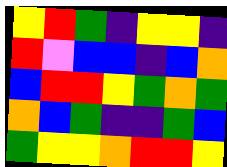[["yellow", "red", "green", "indigo", "yellow", "yellow", "indigo"], ["red", "violet", "blue", "blue", "indigo", "blue", "orange"], ["blue", "red", "red", "yellow", "green", "orange", "green"], ["orange", "blue", "green", "indigo", "indigo", "green", "blue"], ["green", "yellow", "yellow", "orange", "red", "red", "yellow"]]